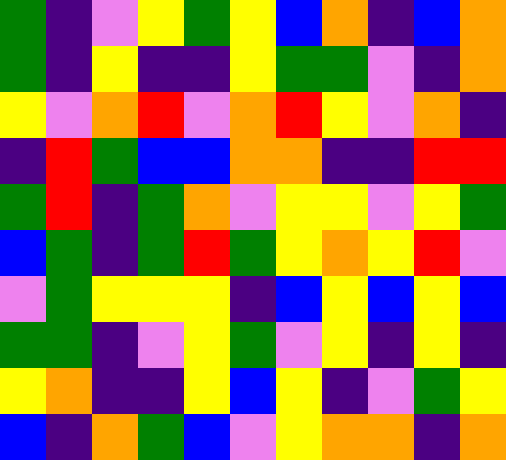[["green", "indigo", "violet", "yellow", "green", "yellow", "blue", "orange", "indigo", "blue", "orange"], ["green", "indigo", "yellow", "indigo", "indigo", "yellow", "green", "green", "violet", "indigo", "orange"], ["yellow", "violet", "orange", "red", "violet", "orange", "red", "yellow", "violet", "orange", "indigo"], ["indigo", "red", "green", "blue", "blue", "orange", "orange", "indigo", "indigo", "red", "red"], ["green", "red", "indigo", "green", "orange", "violet", "yellow", "yellow", "violet", "yellow", "green"], ["blue", "green", "indigo", "green", "red", "green", "yellow", "orange", "yellow", "red", "violet"], ["violet", "green", "yellow", "yellow", "yellow", "indigo", "blue", "yellow", "blue", "yellow", "blue"], ["green", "green", "indigo", "violet", "yellow", "green", "violet", "yellow", "indigo", "yellow", "indigo"], ["yellow", "orange", "indigo", "indigo", "yellow", "blue", "yellow", "indigo", "violet", "green", "yellow"], ["blue", "indigo", "orange", "green", "blue", "violet", "yellow", "orange", "orange", "indigo", "orange"]]